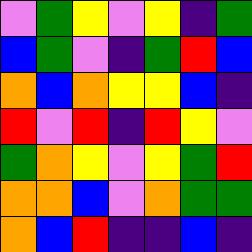[["violet", "green", "yellow", "violet", "yellow", "indigo", "green"], ["blue", "green", "violet", "indigo", "green", "red", "blue"], ["orange", "blue", "orange", "yellow", "yellow", "blue", "indigo"], ["red", "violet", "red", "indigo", "red", "yellow", "violet"], ["green", "orange", "yellow", "violet", "yellow", "green", "red"], ["orange", "orange", "blue", "violet", "orange", "green", "green"], ["orange", "blue", "red", "indigo", "indigo", "blue", "indigo"]]